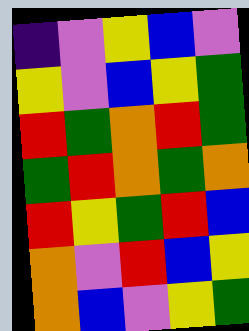[["indigo", "violet", "yellow", "blue", "violet"], ["yellow", "violet", "blue", "yellow", "green"], ["red", "green", "orange", "red", "green"], ["green", "red", "orange", "green", "orange"], ["red", "yellow", "green", "red", "blue"], ["orange", "violet", "red", "blue", "yellow"], ["orange", "blue", "violet", "yellow", "green"]]